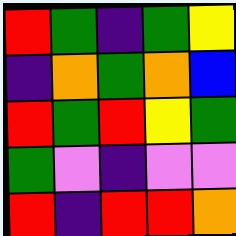[["red", "green", "indigo", "green", "yellow"], ["indigo", "orange", "green", "orange", "blue"], ["red", "green", "red", "yellow", "green"], ["green", "violet", "indigo", "violet", "violet"], ["red", "indigo", "red", "red", "orange"]]